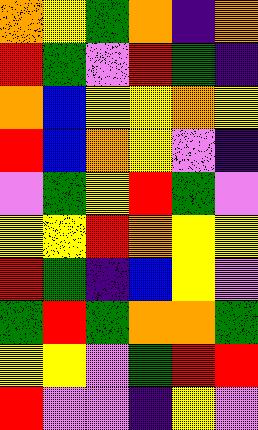[["orange", "yellow", "green", "orange", "indigo", "orange"], ["red", "green", "violet", "red", "green", "indigo"], ["orange", "blue", "yellow", "yellow", "orange", "yellow"], ["red", "blue", "orange", "yellow", "violet", "indigo"], ["violet", "green", "yellow", "red", "green", "violet"], ["yellow", "yellow", "red", "orange", "yellow", "yellow"], ["red", "green", "indigo", "blue", "yellow", "violet"], ["green", "red", "green", "orange", "orange", "green"], ["yellow", "yellow", "violet", "green", "red", "red"], ["red", "violet", "violet", "indigo", "yellow", "violet"]]